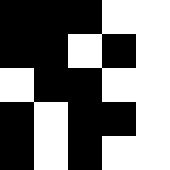[["black", "black", "black", "white", "white"], ["black", "black", "white", "black", "white"], ["white", "black", "black", "white", "white"], ["black", "white", "black", "black", "white"], ["black", "white", "black", "white", "white"]]